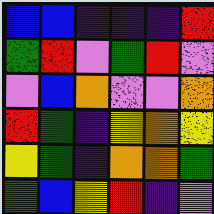[["blue", "blue", "indigo", "indigo", "indigo", "red"], ["green", "red", "violet", "green", "red", "violet"], ["violet", "blue", "orange", "violet", "violet", "orange"], ["red", "green", "indigo", "yellow", "orange", "yellow"], ["yellow", "green", "indigo", "orange", "orange", "green"], ["green", "blue", "yellow", "red", "indigo", "violet"]]